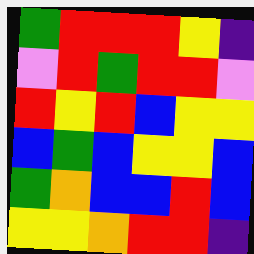[["green", "red", "red", "red", "yellow", "indigo"], ["violet", "red", "green", "red", "red", "violet"], ["red", "yellow", "red", "blue", "yellow", "yellow"], ["blue", "green", "blue", "yellow", "yellow", "blue"], ["green", "orange", "blue", "blue", "red", "blue"], ["yellow", "yellow", "orange", "red", "red", "indigo"]]